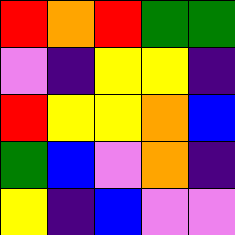[["red", "orange", "red", "green", "green"], ["violet", "indigo", "yellow", "yellow", "indigo"], ["red", "yellow", "yellow", "orange", "blue"], ["green", "blue", "violet", "orange", "indigo"], ["yellow", "indigo", "blue", "violet", "violet"]]